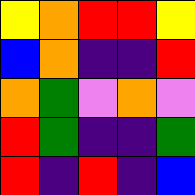[["yellow", "orange", "red", "red", "yellow"], ["blue", "orange", "indigo", "indigo", "red"], ["orange", "green", "violet", "orange", "violet"], ["red", "green", "indigo", "indigo", "green"], ["red", "indigo", "red", "indigo", "blue"]]